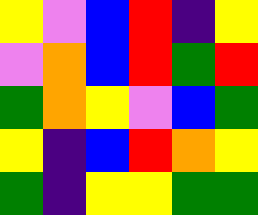[["yellow", "violet", "blue", "red", "indigo", "yellow"], ["violet", "orange", "blue", "red", "green", "red"], ["green", "orange", "yellow", "violet", "blue", "green"], ["yellow", "indigo", "blue", "red", "orange", "yellow"], ["green", "indigo", "yellow", "yellow", "green", "green"]]